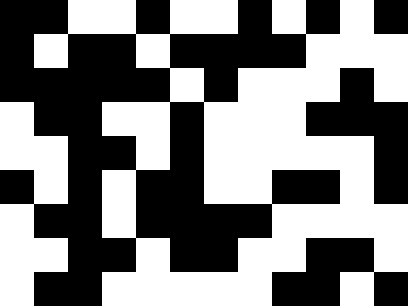[["black", "black", "white", "white", "black", "white", "white", "black", "white", "black", "white", "black"], ["black", "white", "black", "black", "white", "black", "black", "black", "black", "white", "white", "white"], ["black", "black", "black", "black", "black", "white", "black", "white", "white", "white", "black", "white"], ["white", "black", "black", "white", "white", "black", "white", "white", "white", "black", "black", "black"], ["white", "white", "black", "black", "white", "black", "white", "white", "white", "white", "white", "black"], ["black", "white", "black", "white", "black", "black", "white", "white", "black", "black", "white", "black"], ["white", "black", "black", "white", "black", "black", "black", "black", "white", "white", "white", "white"], ["white", "white", "black", "black", "white", "black", "black", "white", "white", "black", "black", "white"], ["white", "black", "black", "white", "white", "white", "white", "white", "black", "black", "white", "black"]]